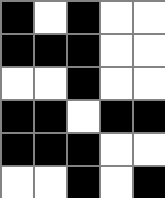[["black", "white", "black", "white", "white"], ["black", "black", "black", "white", "white"], ["white", "white", "black", "white", "white"], ["black", "black", "white", "black", "black"], ["black", "black", "black", "white", "white"], ["white", "white", "black", "white", "black"]]